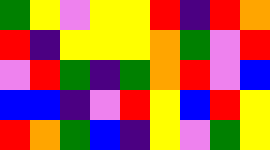[["green", "yellow", "violet", "yellow", "yellow", "red", "indigo", "red", "orange"], ["red", "indigo", "yellow", "yellow", "yellow", "orange", "green", "violet", "red"], ["violet", "red", "green", "indigo", "green", "orange", "red", "violet", "blue"], ["blue", "blue", "indigo", "violet", "red", "yellow", "blue", "red", "yellow"], ["red", "orange", "green", "blue", "indigo", "yellow", "violet", "green", "yellow"]]